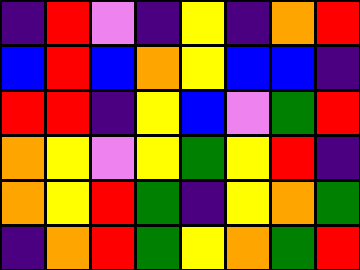[["indigo", "red", "violet", "indigo", "yellow", "indigo", "orange", "red"], ["blue", "red", "blue", "orange", "yellow", "blue", "blue", "indigo"], ["red", "red", "indigo", "yellow", "blue", "violet", "green", "red"], ["orange", "yellow", "violet", "yellow", "green", "yellow", "red", "indigo"], ["orange", "yellow", "red", "green", "indigo", "yellow", "orange", "green"], ["indigo", "orange", "red", "green", "yellow", "orange", "green", "red"]]